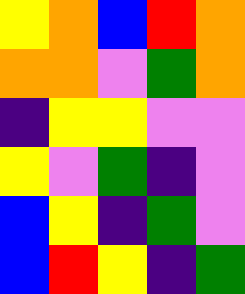[["yellow", "orange", "blue", "red", "orange"], ["orange", "orange", "violet", "green", "orange"], ["indigo", "yellow", "yellow", "violet", "violet"], ["yellow", "violet", "green", "indigo", "violet"], ["blue", "yellow", "indigo", "green", "violet"], ["blue", "red", "yellow", "indigo", "green"]]